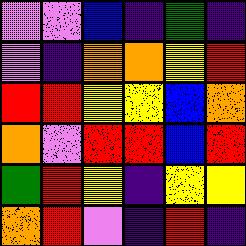[["violet", "violet", "blue", "indigo", "green", "indigo"], ["violet", "indigo", "orange", "orange", "yellow", "red"], ["red", "red", "yellow", "yellow", "blue", "orange"], ["orange", "violet", "red", "red", "blue", "red"], ["green", "red", "yellow", "indigo", "yellow", "yellow"], ["orange", "red", "violet", "indigo", "red", "indigo"]]